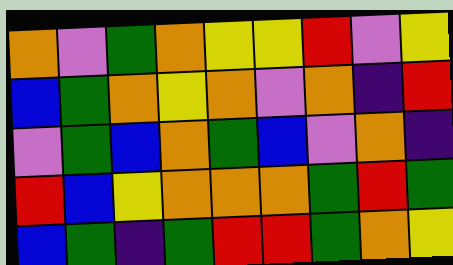[["orange", "violet", "green", "orange", "yellow", "yellow", "red", "violet", "yellow"], ["blue", "green", "orange", "yellow", "orange", "violet", "orange", "indigo", "red"], ["violet", "green", "blue", "orange", "green", "blue", "violet", "orange", "indigo"], ["red", "blue", "yellow", "orange", "orange", "orange", "green", "red", "green"], ["blue", "green", "indigo", "green", "red", "red", "green", "orange", "yellow"]]